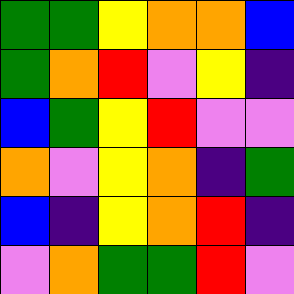[["green", "green", "yellow", "orange", "orange", "blue"], ["green", "orange", "red", "violet", "yellow", "indigo"], ["blue", "green", "yellow", "red", "violet", "violet"], ["orange", "violet", "yellow", "orange", "indigo", "green"], ["blue", "indigo", "yellow", "orange", "red", "indigo"], ["violet", "orange", "green", "green", "red", "violet"]]